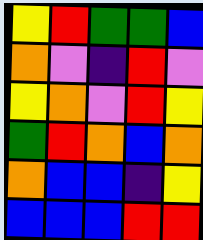[["yellow", "red", "green", "green", "blue"], ["orange", "violet", "indigo", "red", "violet"], ["yellow", "orange", "violet", "red", "yellow"], ["green", "red", "orange", "blue", "orange"], ["orange", "blue", "blue", "indigo", "yellow"], ["blue", "blue", "blue", "red", "red"]]